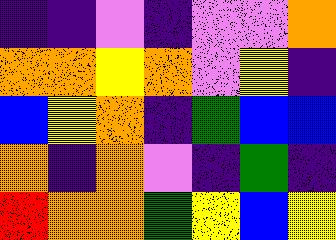[["indigo", "indigo", "violet", "indigo", "violet", "violet", "orange"], ["orange", "orange", "yellow", "orange", "violet", "yellow", "indigo"], ["blue", "yellow", "orange", "indigo", "green", "blue", "blue"], ["orange", "indigo", "orange", "violet", "indigo", "green", "indigo"], ["red", "orange", "orange", "green", "yellow", "blue", "yellow"]]